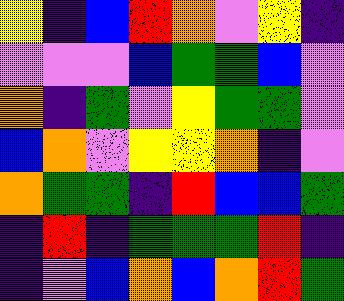[["yellow", "indigo", "blue", "red", "orange", "violet", "yellow", "indigo"], ["violet", "violet", "violet", "blue", "green", "green", "blue", "violet"], ["orange", "indigo", "green", "violet", "yellow", "green", "green", "violet"], ["blue", "orange", "violet", "yellow", "yellow", "orange", "indigo", "violet"], ["orange", "green", "green", "indigo", "red", "blue", "blue", "green"], ["indigo", "red", "indigo", "green", "green", "green", "red", "indigo"], ["indigo", "violet", "blue", "orange", "blue", "orange", "red", "green"]]